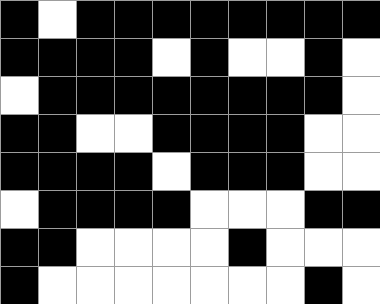[["black", "white", "black", "black", "black", "black", "black", "black", "black", "black"], ["black", "black", "black", "black", "white", "black", "white", "white", "black", "white"], ["white", "black", "black", "black", "black", "black", "black", "black", "black", "white"], ["black", "black", "white", "white", "black", "black", "black", "black", "white", "white"], ["black", "black", "black", "black", "white", "black", "black", "black", "white", "white"], ["white", "black", "black", "black", "black", "white", "white", "white", "black", "black"], ["black", "black", "white", "white", "white", "white", "black", "white", "white", "white"], ["black", "white", "white", "white", "white", "white", "white", "white", "black", "white"]]